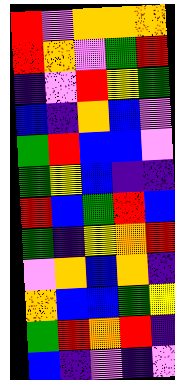[["red", "violet", "orange", "orange", "orange"], ["red", "orange", "violet", "green", "red"], ["indigo", "violet", "red", "yellow", "green"], ["blue", "indigo", "orange", "blue", "violet"], ["green", "red", "blue", "blue", "violet"], ["green", "yellow", "blue", "indigo", "indigo"], ["red", "blue", "green", "red", "blue"], ["green", "indigo", "yellow", "orange", "red"], ["violet", "orange", "blue", "orange", "indigo"], ["orange", "blue", "blue", "green", "yellow"], ["green", "red", "orange", "red", "indigo"], ["blue", "indigo", "violet", "indigo", "violet"]]